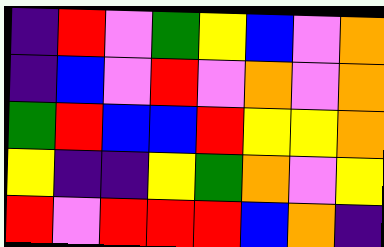[["indigo", "red", "violet", "green", "yellow", "blue", "violet", "orange"], ["indigo", "blue", "violet", "red", "violet", "orange", "violet", "orange"], ["green", "red", "blue", "blue", "red", "yellow", "yellow", "orange"], ["yellow", "indigo", "indigo", "yellow", "green", "orange", "violet", "yellow"], ["red", "violet", "red", "red", "red", "blue", "orange", "indigo"]]